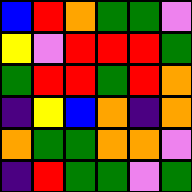[["blue", "red", "orange", "green", "green", "violet"], ["yellow", "violet", "red", "red", "red", "green"], ["green", "red", "red", "green", "red", "orange"], ["indigo", "yellow", "blue", "orange", "indigo", "orange"], ["orange", "green", "green", "orange", "orange", "violet"], ["indigo", "red", "green", "green", "violet", "green"]]